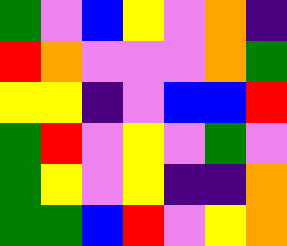[["green", "violet", "blue", "yellow", "violet", "orange", "indigo"], ["red", "orange", "violet", "violet", "violet", "orange", "green"], ["yellow", "yellow", "indigo", "violet", "blue", "blue", "red"], ["green", "red", "violet", "yellow", "violet", "green", "violet"], ["green", "yellow", "violet", "yellow", "indigo", "indigo", "orange"], ["green", "green", "blue", "red", "violet", "yellow", "orange"]]